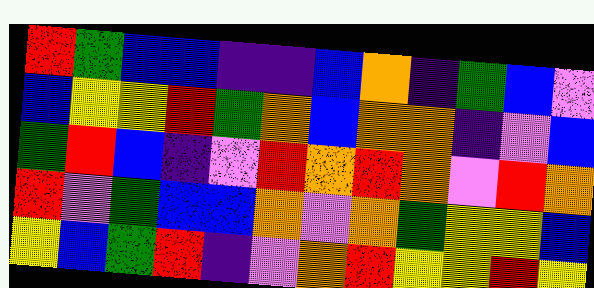[["red", "green", "blue", "blue", "indigo", "indigo", "blue", "orange", "indigo", "green", "blue", "violet"], ["blue", "yellow", "yellow", "red", "green", "orange", "blue", "orange", "orange", "indigo", "violet", "blue"], ["green", "red", "blue", "indigo", "violet", "red", "orange", "red", "orange", "violet", "red", "orange"], ["red", "violet", "green", "blue", "blue", "orange", "violet", "orange", "green", "yellow", "yellow", "blue"], ["yellow", "blue", "green", "red", "indigo", "violet", "orange", "red", "yellow", "yellow", "red", "yellow"]]